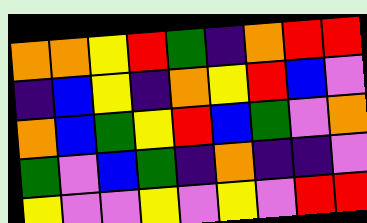[["orange", "orange", "yellow", "red", "green", "indigo", "orange", "red", "red"], ["indigo", "blue", "yellow", "indigo", "orange", "yellow", "red", "blue", "violet"], ["orange", "blue", "green", "yellow", "red", "blue", "green", "violet", "orange"], ["green", "violet", "blue", "green", "indigo", "orange", "indigo", "indigo", "violet"], ["yellow", "violet", "violet", "yellow", "violet", "yellow", "violet", "red", "red"]]